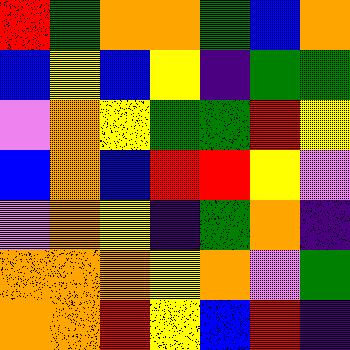[["red", "green", "orange", "orange", "green", "blue", "orange"], ["blue", "yellow", "blue", "yellow", "indigo", "green", "green"], ["violet", "orange", "yellow", "green", "green", "red", "yellow"], ["blue", "orange", "blue", "red", "red", "yellow", "violet"], ["violet", "orange", "yellow", "indigo", "green", "orange", "indigo"], ["orange", "orange", "orange", "yellow", "orange", "violet", "green"], ["orange", "orange", "red", "yellow", "blue", "red", "indigo"]]